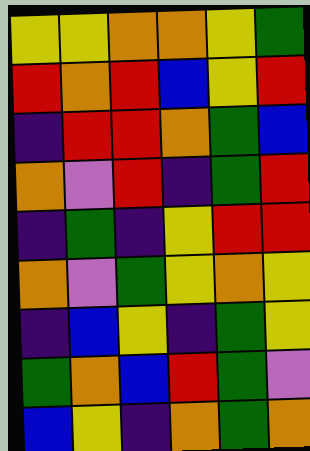[["yellow", "yellow", "orange", "orange", "yellow", "green"], ["red", "orange", "red", "blue", "yellow", "red"], ["indigo", "red", "red", "orange", "green", "blue"], ["orange", "violet", "red", "indigo", "green", "red"], ["indigo", "green", "indigo", "yellow", "red", "red"], ["orange", "violet", "green", "yellow", "orange", "yellow"], ["indigo", "blue", "yellow", "indigo", "green", "yellow"], ["green", "orange", "blue", "red", "green", "violet"], ["blue", "yellow", "indigo", "orange", "green", "orange"]]